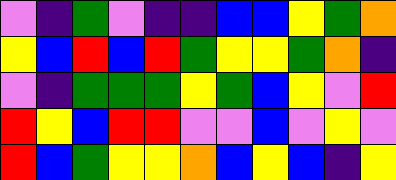[["violet", "indigo", "green", "violet", "indigo", "indigo", "blue", "blue", "yellow", "green", "orange"], ["yellow", "blue", "red", "blue", "red", "green", "yellow", "yellow", "green", "orange", "indigo"], ["violet", "indigo", "green", "green", "green", "yellow", "green", "blue", "yellow", "violet", "red"], ["red", "yellow", "blue", "red", "red", "violet", "violet", "blue", "violet", "yellow", "violet"], ["red", "blue", "green", "yellow", "yellow", "orange", "blue", "yellow", "blue", "indigo", "yellow"]]